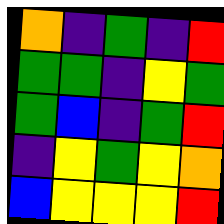[["orange", "indigo", "green", "indigo", "red"], ["green", "green", "indigo", "yellow", "green"], ["green", "blue", "indigo", "green", "red"], ["indigo", "yellow", "green", "yellow", "orange"], ["blue", "yellow", "yellow", "yellow", "red"]]